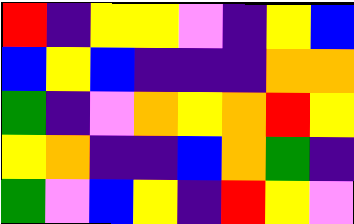[["red", "indigo", "yellow", "yellow", "violet", "indigo", "yellow", "blue"], ["blue", "yellow", "blue", "indigo", "indigo", "indigo", "orange", "orange"], ["green", "indigo", "violet", "orange", "yellow", "orange", "red", "yellow"], ["yellow", "orange", "indigo", "indigo", "blue", "orange", "green", "indigo"], ["green", "violet", "blue", "yellow", "indigo", "red", "yellow", "violet"]]